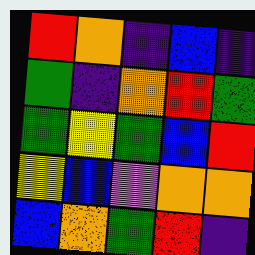[["red", "orange", "indigo", "blue", "indigo"], ["green", "indigo", "orange", "red", "green"], ["green", "yellow", "green", "blue", "red"], ["yellow", "blue", "violet", "orange", "orange"], ["blue", "orange", "green", "red", "indigo"]]